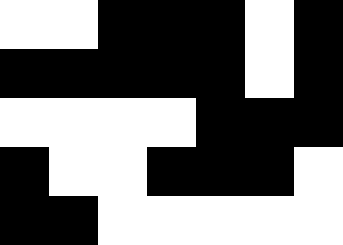[["white", "white", "black", "black", "black", "white", "black"], ["black", "black", "black", "black", "black", "white", "black"], ["white", "white", "white", "white", "black", "black", "black"], ["black", "white", "white", "black", "black", "black", "white"], ["black", "black", "white", "white", "white", "white", "white"]]